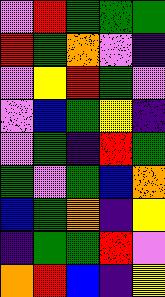[["violet", "red", "green", "green", "green"], ["red", "green", "orange", "violet", "indigo"], ["violet", "yellow", "red", "green", "violet"], ["violet", "blue", "green", "yellow", "indigo"], ["violet", "green", "indigo", "red", "green"], ["green", "violet", "green", "blue", "orange"], ["blue", "green", "orange", "indigo", "yellow"], ["indigo", "green", "green", "red", "violet"], ["orange", "red", "blue", "indigo", "yellow"]]